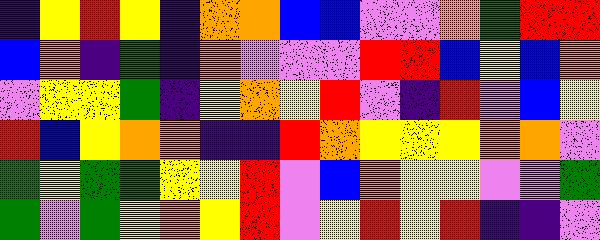[["indigo", "yellow", "red", "yellow", "indigo", "orange", "orange", "blue", "blue", "violet", "violet", "orange", "green", "red", "red"], ["blue", "orange", "indigo", "green", "indigo", "orange", "violet", "violet", "violet", "red", "red", "blue", "yellow", "blue", "orange"], ["violet", "yellow", "yellow", "green", "indigo", "yellow", "orange", "yellow", "red", "violet", "indigo", "red", "violet", "blue", "yellow"], ["red", "blue", "yellow", "orange", "orange", "indigo", "indigo", "red", "orange", "yellow", "yellow", "yellow", "orange", "orange", "violet"], ["green", "yellow", "green", "green", "yellow", "yellow", "red", "violet", "blue", "orange", "yellow", "yellow", "violet", "violet", "green"], ["green", "violet", "green", "yellow", "orange", "yellow", "red", "violet", "yellow", "red", "yellow", "red", "indigo", "indigo", "violet"]]